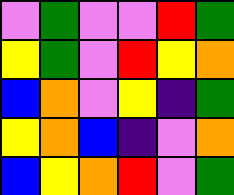[["violet", "green", "violet", "violet", "red", "green"], ["yellow", "green", "violet", "red", "yellow", "orange"], ["blue", "orange", "violet", "yellow", "indigo", "green"], ["yellow", "orange", "blue", "indigo", "violet", "orange"], ["blue", "yellow", "orange", "red", "violet", "green"]]